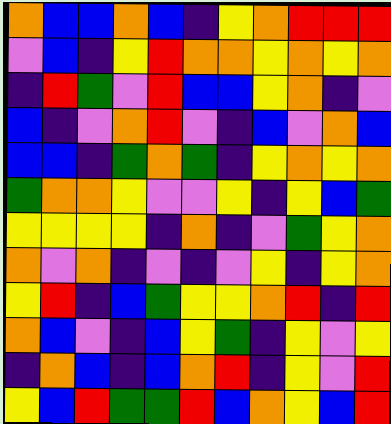[["orange", "blue", "blue", "orange", "blue", "indigo", "yellow", "orange", "red", "red", "red"], ["violet", "blue", "indigo", "yellow", "red", "orange", "orange", "yellow", "orange", "yellow", "orange"], ["indigo", "red", "green", "violet", "red", "blue", "blue", "yellow", "orange", "indigo", "violet"], ["blue", "indigo", "violet", "orange", "red", "violet", "indigo", "blue", "violet", "orange", "blue"], ["blue", "blue", "indigo", "green", "orange", "green", "indigo", "yellow", "orange", "yellow", "orange"], ["green", "orange", "orange", "yellow", "violet", "violet", "yellow", "indigo", "yellow", "blue", "green"], ["yellow", "yellow", "yellow", "yellow", "indigo", "orange", "indigo", "violet", "green", "yellow", "orange"], ["orange", "violet", "orange", "indigo", "violet", "indigo", "violet", "yellow", "indigo", "yellow", "orange"], ["yellow", "red", "indigo", "blue", "green", "yellow", "yellow", "orange", "red", "indigo", "red"], ["orange", "blue", "violet", "indigo", "blue", "yellow", "green", "indigo", "yellow", "violet", "yellow"], ["indigo", "orange", "blue", "indigo", "blue", "orange", "red", "indigo", "yellow", "violet", "red"], ["yellow", "blue", "red", "green", "green", "red", "blue", "orange", "yellow", "blue", "red"]]